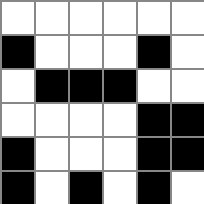[["white", "white", "white", "white", "white", "white"], ["black", "white", "white", "white", "black", "white"], ["white", "black", "black", "black", "white", "white"], ["white", "white", "white", "white", "black", "black"], ["black", "white", "white", "white", "black", "black"], ["black", "white", "black", "white", "black", "white"]]